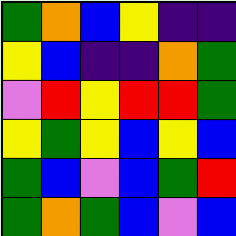[["green", "orange", "blue", "yellow", "indigo", "indigo"], ["yellow", "blue", "indigo", "indigo", "orange", "green"], ["violet", "red", "yellow", "red", "red", "green"], ["yellow", "green", "yellow", "blue", "yellow", "blue"], ["green", "blue", "violet", "blue", "green", "red"], ["green", "orange", "green", "blue", "violet", "blue"]]